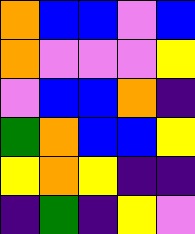[["orange", "blue", "blue", "violet", "blue"], ["orange", "violet", "violet", "violet", "yellow"], ["violet", "blue", "blue", "orange", "indigo"], ["green", "orange", "blue", "blue", "yellow"], ["yellow", "orange", "yellow", "indigo", "indigo"], ["indigo", "green", "indigo", "yellow", "violet"]]